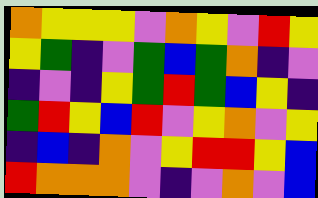[["orange", "yellow", "yellow", "yellow", "violet", "orange", "yellow", "violet", "red", "yellow"], ["yellow", "green", "indigo", "violet", "green", "blue", "green", "orange", "indigo", "violet"], ["indigo", "violet", "indigo", "yellow", "green", "red", "green", "blue", "yellow", "indigo"], ["green", "red", "yellow", "blue", "red", "violet", "yellow", "orange", "violet", "yellow"], ["indigo", "blue", "indigo", "orange", "violet", "yellow", "red", "red", "yellow", "blue"], ["red", "orange", "orange", "orange", "violet", "indigo", "violet", "orange", "violet", "blue"]]